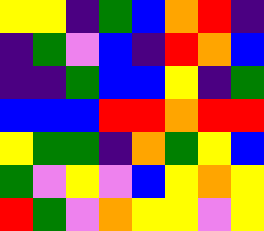[["yellow", "yellow", "indigo", "green", "blue", "orange", "red", "indigo"], ["indigo", "green", "violet", "blue", "indigo", "red", "orange", "blue"], ["indigo", "indigo", "green", "blue", "blue", "yellow", "indigo", "green"], ["blue", "blue", "blue", "red", "red", "orange", "red", "red"], ["yellow", "green", "green", "indigo", "orange", "green", "yellow", "blue"], ["green", "violet", "yellow", "violet", "blue", "yellow", "orange", "yellow"], ["red", "green", "violet", "orange", "yellow", "yellow", "violet", "yellow"]]